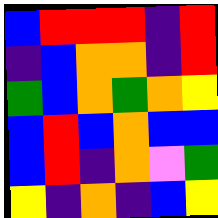[["blue", "red", "red", "red", "indigo", "red"], ["indigo", "blue", "orange", "orange", "indigo", "red"], ["green", "blue", "orange", "green", "orange", "yellow"], ["blue", "red", "blue", "orange", "blue", "blue"], ["blue", "red", "indigo", "orange", "violet", "green"], ["yellow", "indigo", "orange", "indigo", "blue", "yellow"]]